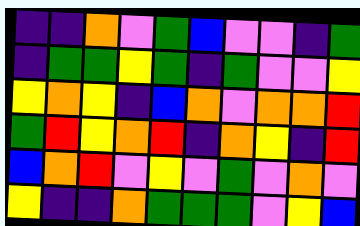[["indigo", "indigo", "orange", "violet", "green", "blue", "violet", "violet", "indigo", "green"], ["indigo", "green", "green", "yellow", "green", "indigo", "green", "violet", "violet", "yellow"], ["yellow", "orange", "yellow", "indigo", "blue", "orange", "violet", "orange", "orange", "red"], ["green", "red", "yellow", "orange", "red", "indigo", "orange", "yellow", "indigo", "red"], ["blue", "orange", "red", "violet", "yellow", "violet", "green", "violet", "orange", "violet"], ["yellow", "indigo", "indigo", "orange", "green", "green", "green", "violet", "yellow", "blue"]]